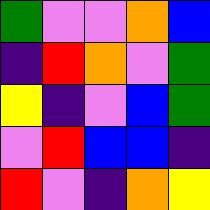[["green", "violet", "violet", "orange", "blue"], ["indigo", "red", "orange", "violet", "green"], ["yellow", "indigo", "violet", "blue", "green"], ["violet", "red", "blue", "blue", "indigo"], ["red", "violet", "indigo", "orange", "yellow"]]